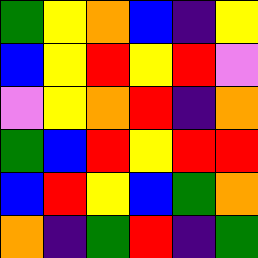[["green", "yellow", "orange", "blue", "indigo", "yellow"], ["blue", "yellow", "red", "yellow", "red", "violet"], ["violet", "yellow", "orange", "red", "indigo", "orange"], ["green", "blue", "red", "yellow", "red", "red"], ["blue", "red", "yellow", "blue", "green", "orange"], ["orange", "indigo", "green", "red", "indigo", "green"]]